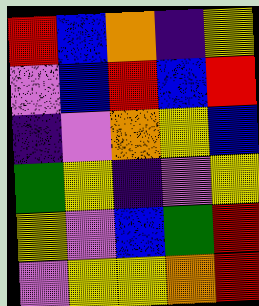[["red", "blue", "orange", "indigo", "yellow"], ["violet", "blue", "red", "blue", "red"], ["indigo", "violet", "orange", "yellow", "blue"], ["green", "yellow", "indigo", "violet", "yellow"], ["yellow", "violet", "blue", "green", "red"], ["violet", "yellow", "yellow", "orange", "red"]]